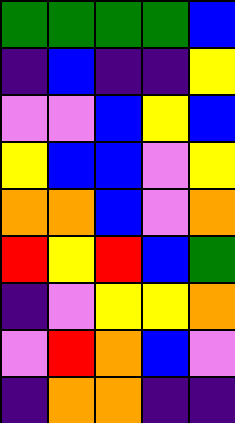[["green", "green", "green", "green", "blue"], ["indigo", "blue", "indigo", "indigo", "yellow"], ["violet", "violet", "blue", "yellow", "blue"], ["yellow", "blue", "blue", "violet", "yellow"], ["orange", "orange", "blue", "violet", "orange"], ["red", "yellow", "red", "blue", "green"], ["indigo", "violet", "yellow", "yellow", "orange"], ["violet", "red", "orange", "blue", "violet"], ["indigo", "orange", "orange", "indigo", "indigo"]]